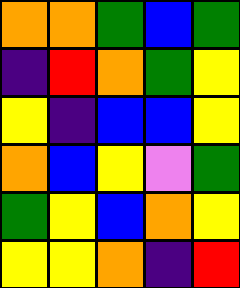[["orange", "orange", "green", "blue", "green"], ["indigo", "red", "orange", "green", "yellow"], ["yellow", "indigo", "blue", "blue", "yellow"], ["orange", "blue", "yellow", "violet", "green"], ["green", "yellow", "blue", "orange", "yellow"], ["yellow", "yellow", "orange", "indigo", "red"]]